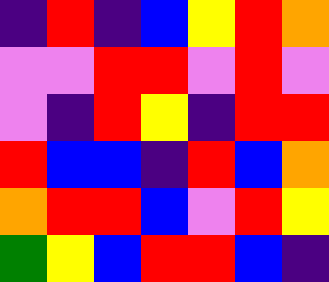[["indigo", "red", "indigo", "blue", "yellow", "red", "orange"], ["violet", "violet", "red", "red", "violet", "red", "violet"], ["violet", "indigo", "red", "yellow", "indigo", "red", "red"], ["red", "blue", "blue", "indigo", "red", "blue", "orange"], ["orange", "red", "red", "blue", "violet", "red", "yellow"], ["green", "yellow", "blue", "red", "red", "blue", "indigo"]]